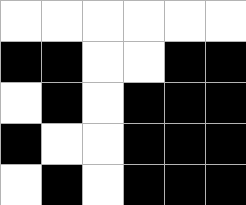[["white", "white", "white", "white", "white", "white"], ["black", "black", "white", "white", "black", "black"], ["white", "black", "white", "black", "black", "black"], ["black", "white", "white", "black", "black", "black"], ["white", "black", "white", "black", "black", "black"]]